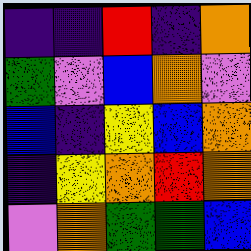[["indigo", "indigo", "red", "indigo", "orange"], ["green", "violet", "blue", "orange", "violet"], ["blue", "indigo", "yellow", "blue", "orange"], ["indigo", "yellow", "orange", "red", "orange"], ["violet", "orange", "green", "green", "blue"]]